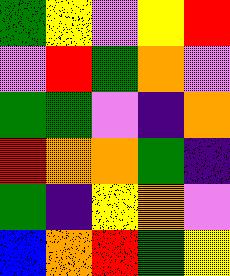[["green", "yellow", "violet", "yellow", "red"], ["violet", "red", "green", "orange", "violet"], ["green", "green", "violet", "indigo", "orange"], ["red", "orange", "orange", "green", "indigo"], ["green", "indigo", "yellow", "orange", "violet"], ["blue", "orange", "red", "green", "yellow"]]